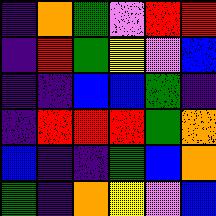[["indigo", "orange", "green", "violet", "red", "red"], ["indigo", "red", "green", "yellow", "violet", "blue"], ["indigo", "indigo", "blue", "blue", "green", "indigo"], ["indigo", "red", "red", "red", "green", "orange"], ["blue", "indigo", "indigo", "green", "blue", "orange"], ["green", "indigo", "orange", "yellow", "violet", "blue"]]